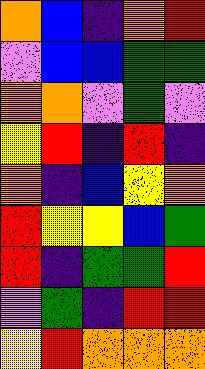[["orange", "blue", "indigo", "orange", "red"], ["violet", "blue", "blue", "green", "green"], ["orange", "orange", "violet", "green", "violet"], ["yellow", "red", "indigo", "red", "indigo"], ["orange", "indigo", "blue", "yellow", "orange"], ["red", "yellow", "yellow", "blue", "green"], ["red", "indigo", "green", "green", "red"], ["violet", "green", "indigo", "red", "red"], ["yellow", "red", "orange", "orange", "orange"]]